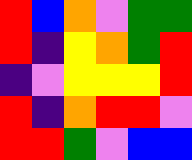[["red", "blue", "orange", "violet", "green", "green"], ["red", "indigo", "yellow", "orange", "green", "red"], ["indigo", "violet", "yellow", "yellow", "yellow", "red"], ["red", "indigo", "orange", "red", "red", "violet"], ["red", "red", "green", "violet", "blue", "blue"]]